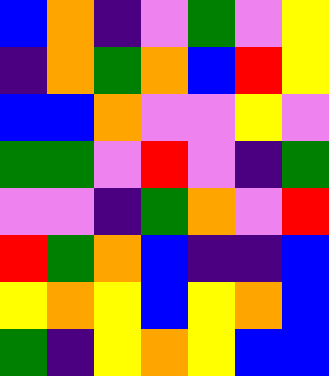[["blue", "orange", "indigo", "violet", "green", "violet", "yellow"], ["indigo", "orange", "green", "orange", "blue", "red", "yellow"], ["blue", "blue", "orange", "violet", "violet", "yellow", "violet"], ["green", "green", "violet", "red", "violet", "indigo", "green"], ["violet", "violet", "indigo", "green", "orange", "violet", "red"], ["red", "green", "orange", "blue", "indigo", "indigo", "blue"], ["yellow", "orange", "yellow", "blue", "yellow", "orange", "blue"], ["green", "indigo", "yellow", "orange", "yellow", "blue", "blue"]]